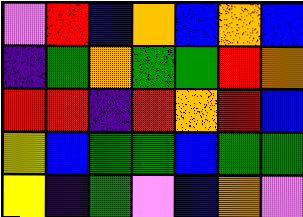[["violet", "red", "blue", "orange", "blue", "orange", "blue"], ["indigo", "green", "orange", "green", "green", "red", "orange"], ["red", "red", "indigo", "red", "orange", "red", "blue"], ["yellow", "blue", "green", "green", "blue", "green", "green"], ["yellow", "indigo", "green", "violet", "blue", "orange", "violet"]]